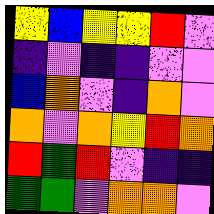[["yellow", "blue", "yellow", "yellow", "red", "violet"], ["indigo", "violet", "indigo", "indigo", "violet", "violet"], ["blue", "orange", "violet", "indigo", "orange", "violet"], ["orange", "violet", "orange", "yellow", "red", "orange"], ["red", "green", "red", "violet", "indigo", "indigo"], ["green", "green", "violet", "orange", "orange", "violet"]]